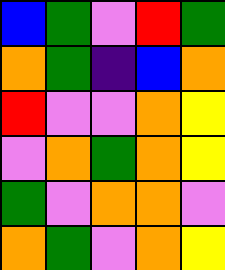[["blue", "green", "violet", "red", "green"], ["orange", "green", "indigo", "blue", "orange"], ["red", "violet", "violet", "orange", "yellow"], ["violet", "orange", "green", "orange", "yellow"], ["green", "violet", "orange", "orange", "violet"], ["orange", "green", "violet", "orange", "yellow"]]